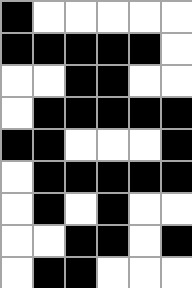[["black", "white", "white", "white", "white", "white"], ["black", "black", "black", "black", "black", "white"], ["white", "white", "black", "black", "white", "white"], ["white", "black", "black", "black", "black", "black"], ["black", "black", "white", "white", "white", "black"], ["white", "black", "black", "black", "black", "black"], ["white", "black", "white", "black", "white", "white"], ["white", "white", "black", "black", "white", "black"], ["white", "black", "black", "white", "white", "white"]]